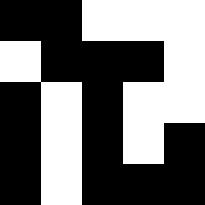[["black", "black", "white", "white", "white"], ["white", "black", "black", "black", "white"], ["black", "white", "black", "white", "white"], ["black", "white", "black", "white", "black"], ["black", "white", "black", "black", "black"]]